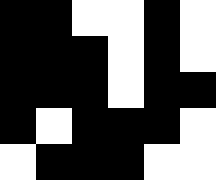[["black", "black", "white", "white", "black", "white"], ["black", "black", "black", "white", "black", "white"], ["black", "black", "black", "white", "black", "black"], ["black", "white", "black", "black", "black", "white"], ["white", "black", "black", "black", "white", "white"]]